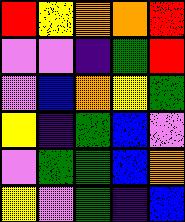[["red", "yellow", "orange", "orange", "red"], ["violet", "violet", "indigo", "green", "red"], ["violet", "blue", "orange", "yellow", "green"], ["yellow", "indigo", "green", "blue", "violet"], ["violet", "green", "green", "blue", "orange"], ["yellow", "violet", "green", "indigo", "blue"]]